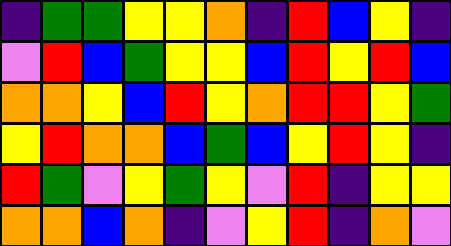[["indigo", "green", "green", "yellow", "yellow", "orange", "indigo", "red", "blue", "yellow", "indigo"], ["violet", "red", "blue", "green", "yellow", "yellow", "blue", "red", "yellow", "red", "blue"], ["orange", "orange", "yellow", "blue", "red", "yellow", "orange", "red", "red", "yellow", "green"], ["yellow", "red", "orange", "orange", "blue", "green", "blue", "yellow", "red", "yellow", "indigo"], ["red", "green", "violet", "yellow", "green", "yellow", "violet", "red", "indigo", "yellow", "yellow"], ["orange", "orange", "blue", "orange", "indigo", "violet", "yellow", "red", "indigo", "orange", "violet"]]